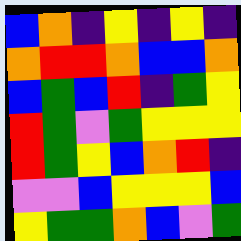[["blue", "orange", "indigo", "yellow", "indigo", "yellow", "indigo"], ["orange", "red", "red", "orange", "blue", "blue", "orange"], ["blue", "green", "blue", "red", "indigo", "green", "yellow"], ["red", "green", "violet", "green", "yellow", "yellow", "yellow"], ["red", "green", "yellow", "blue", "orange", "red", "indigo"], ["violet", "violet", "blue", "yellow", "yellow", "yellow", "blue"], ["yellow", "green", "green", "orange", "blue", "violet", "green"]]